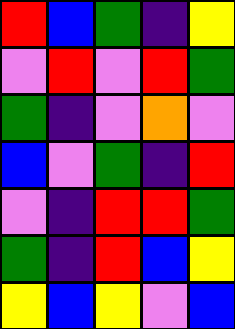[["red", "blue", "green", "indigo", "yellow"], ["violet", "red", "violet", "red", "green"], ["green", "indigo", "violet", "orange", "violet"], ["blue", "violet", "green", "indigo", "red"], ["violet", "indigo", "red", "red", "green"], ["green", "indigo", "red", "blue", "yellow"], ["yellow", "blue", "yellow", "violet", "blue"]]